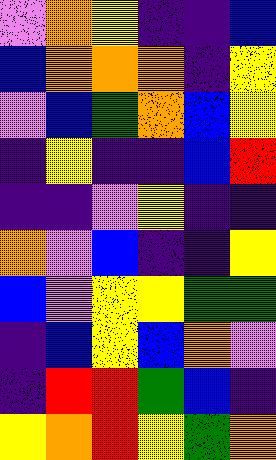[["violet", "orange", "yellow", "indigo", "indigo", "blue"], ["blue", "orange", "orange", "orange", "indigo", "yellow"], ["violet", "blue", "green", "orange", "blue", "yellow"], ["indigo", "yellow", "indigo", "indigo", "blue", "red"], ["indigo", "indigo", "violet", "yellow", "indigo", "indigo"], ["orange", "violet", "blue", "indigo", "indigo", "yellow"], ["blue", "violet", "yellow", "yellow", "green", "green"], ["indigo", "blue", "yellow", "blue", "orange", "violet"], ["indigo", "red", "red", "green", "blue", "indigo"], ["yellow", "orange", "red", "yellow", "green", "orange"]]